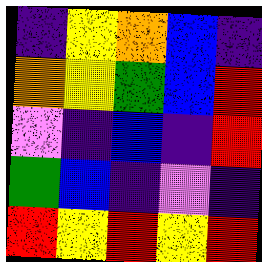[["indigo", "yellow", "orange", "blue", "indigo"], ["orange", "yellow", "green", "blue", "red"], ["violet", "indigo", "blue", "indigo", "red"], ["green", "blue", "indigo", "violet", "indigo"], ["red", "yellow", "red", "yellow", "red"]]